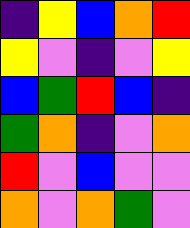[["indigo", "yellow", "blue", "orange", "red"], ["yellow", "violet", "indigo", "violet", "yellow"], ["blue", "green", "red", "blue", "indigo"], ["green", "orange", "indigo", "violet", "orange"], ["red", "violet", "blue", "violet", "violet"], ["orange", "violet", "orange", "green", "violet"]]